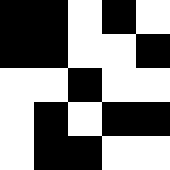[["black", "black", "white", "black", "white"], ["black", "black", "white", "white", "black"], ["white", "white", "black", "white", "white"], ["white", "black", "white", "black", "black"], ["white", "black", "black", "white", "white"]]